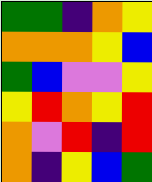[["green", "green", "indigo", "orange", "yellow"], ["orange", "orange", "orange", "yellow", "blue"], ["green", "blue", "violet", "violet", "yellow"], ["yellow", "red", "orange", "yellow", "red"], ["orange", "violet", "red", "indigo", "red"], ["orange", "indigo", "yellow", "blue", "green"]]